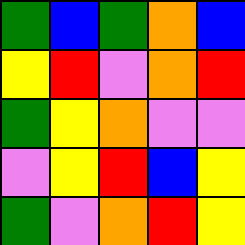[["green", "blue", "green", "orange", "blue"], ["yellow", "red", "violet", "orange", "red"], ["green", "yellow", "orange", "violet", "violet"], ["violet", "yellow", "red", "blue", "yellow"], ["green", "violet", "orange", "red", "yellow"]]